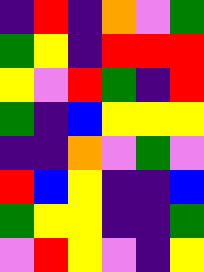[["indigo", "red", "indigo", "orange", "violet", "green"], ["green", "yellow", "indigo", "red", "red", "red"], ["yellow", "violet", "red", "green", "indigo", "red"], ["green", "indigo", "blue", "yellow", "yellow", "yellow"], ["indigo", "indigo", "orange", "violet", "green", "violet"], ["red", "blue", "yellow", "indigo", "indigo", "blue"], ["green", "yellow", "yellow", "indigo", "indigo", "green"], ["violet", "red", "yellow", "violet", "indigo", "yellow"]]